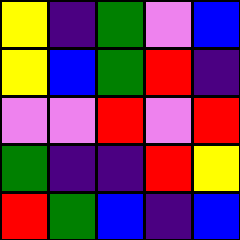[["yellow", "indigo", "green", "violet", "blue"], ["yellow", "blue", "green", "red", "indigo"], ["violet", "violet", "red", "violet", "red"], ["green", "indigo", "indigo", "red", "yellow"], ["red", "green", "blue", "indigo", "blue"]]